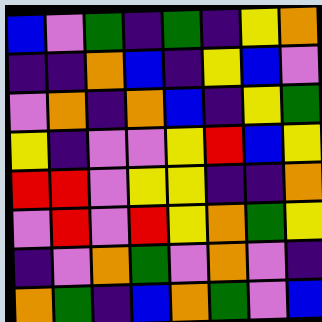[["blue", "violet", "green", "indigo", "green", "indigo", "yellow", "orange"], ["indigo", "indigo", "orange", "blue", "indigo", "yellow", "blue", "violet"], ["violet", "orange", "indigo", "orange", "blue", "indigo", "yellow", "green"], ["yellow", "indigo", "violet", "violet", "yellow", "red", "blue", "yellow"], ["red", "red", "violet", "yellow", "yellow", "indigo", "indigo", "orange"], ["violet", "red", "violet", "red", "yellow", "orange", "green", "yellow"], ["indigo", "violet", "orange", "green", "violet", "orange", "violet", "indigo"], ["orange", "green", "indigo", "blue", "orange", "green", "violet", "blue"]]